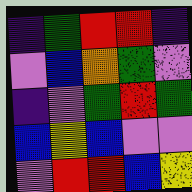[["indigo", "green", "red", "red", "indigo"], ["violet", "blue", "orange", "green", "violet"], ["indigo", "violet", "green", "red", "green"], ["blue", "yellow", "blue", "violet", "violet"], ["violet", "red", "red", "blue", "yellow"]]